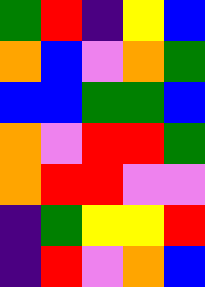[["green", "red", "indigo", "yellow", "blue"], ["orange", "blue", "violet", "orange", "green"], ["blue", "blue", "green", "green", "blue"], ["orange", "violet", "red", "red", "green"], ["orange", "red", "red", "violet", "violet"], ["indigo", "green", "yellow", "yellow", "red"], ["indigo", "red", "violet", "orange", "blue"]]